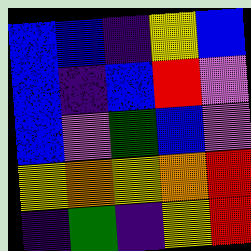[["blue", "blue", "indigo", "yellow", "blue"], ["blue", "indigo", "blue", "red", "violet"], ["blue", "violet", "green", "blue", "violet"], ["yellow", "orange", "yellow", "orange", "red"], ["indigo", "green", "indigo", "yellow", "red"]]